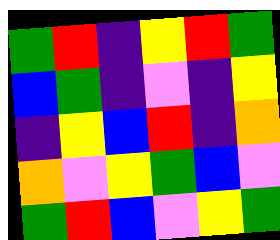[["green", "red", "indigo", "yellow", "red", "green"], ["blue", "green", "indigo", "violet", "indigo", "yellow"], ["indigo", "yellow", "blue", "red", "indigo", "orange"], ["orange", "violet", "yellow", "green", "blue", "violet"], ["green", "red", "blue", "violet", "yellow", "green"]]